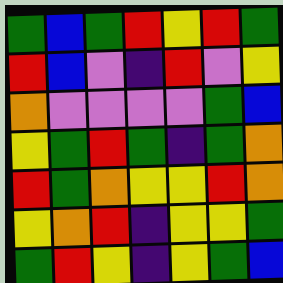[["green", "blue", "green", "red", "yellow", "red", "green"], ["red", "blue", "violet", "indigo", "red", "violet", "yellow"], ["orange", "violet", "violet", "violet", "violet", "green", "blue"], ["yellow", "green", "red", "green", "indigo", "green", "orange"], ["red", "green", "orange", "yellow", "yellow", "red", "orange"], ["yellow", "orange", "red", "indigo", "yellow", "yellow", "green"], ["green", "red", "yellow", "indigo", "yellow", "green", "blue"]]